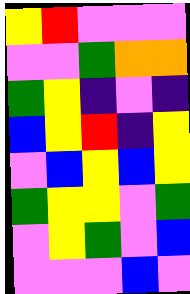[["yellow", "red", "violet", "violet", "violet"], ["violet", "violet", "green", "orange", "orange"], ["green", "yellow", "indigo", "violet", "indigo"], ["blue", "yellow", "red", "indigo", "yellow"], ["violet", "blue", "yellow", "blue", "yellow"], ["green", "yellow", "yellow", "violet", "green"], ["violet", "yellow", "green", "violet", "blue"], ["violet", "violet", "violet", "blue", "violet"]]